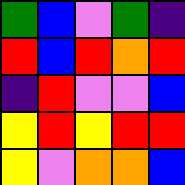[["green", "blue", "violet", "green", "indigo"], ["red", "blue", "red", "orange", "red"], ["indigo", "red", "violet", "violet", "blue"], ["yellow", "red", "yellow", "red", "red"], ["yellow", "violet", "orange", "orange", "blue"]]